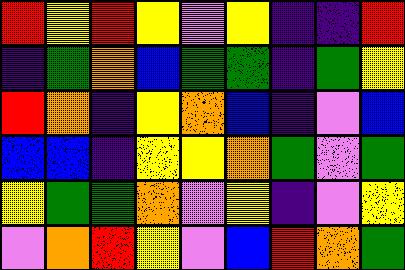[["red", "yellow", "red", "yellow", "violet", "yellow", "indigo", "indigo", "red"], ["indigo", "green", "orange", "blue", "green", "green", "indigo", "green", "yellow"], ["red", "orange", "indigo", "yellow", "orange", "blue", "indigo", "violet", "blue"], ["blue", "blue", "indigo", "yellow", "yellow", "orange", "green", "violet", "green"], ["yellow", "green", "green", "orange", "violet", "yellow", "indigo", "violet", "yellow"], ["violet", "orange", "red", "yellow", "violet", "blue", "red", "orange", "green"]]